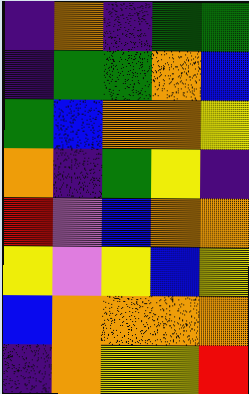[["indigo", "orange", "indigo", "green", "green"], ["indigo", "green", "green", "orange", "blue"], ["green", "blue", "orange", "orange", "yellow"], ["orange", "indigo", "green", "yellow", "indigo"], ["red", "violet", "blue", "orange", "orange"], ["yellow", "violet", "yellow", "blue", "yellow"], ["blue", "orange", "orange", "orange", "orange"], ["indigo", "orange", "yellow", "yellow", "red"]]